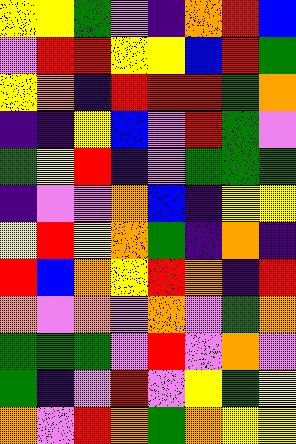[["yellow", "yellow", "green", "violet", "indigo", "orange", "red", "blue"], ["violet", "red", "red", "yellow", "yellow", "blue", "red", "green"], ["yellow", "orange", "indigo", "red", "red", "red", "green", "orange"], ["indigo", "indigo", "yellow", "blue", "violet", "red", "green", "violet"], ["green", "yellow", "red", "indigo", "violet", "green", "green", "green"], ["indigo", "violet", "violet", "orange", "blue", "indigo", "yellow", "yellow"], ["yellow", "red", "yellow", "orange", "green", "indigo", "orange", "indigo"], ["red", "blue", "orange", "yellow", "red", "orange", "indigo", "red"], ["orange", "violet", "orange", "violet", "orange", "violet", "green", "orange"], ["green", "green", "green", "violet", "red", "violet", "orange", "violet"], ["green", "indigo", "violet", "red", "violet", "yellow", "green", "yellow"], ["orange", "violet", "red", "orange", "green", "orange", "yellow", "yellow"]]